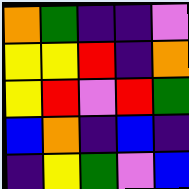[["orange", "green", "indigo", "indigo", "violet"], ["yellow", "yellow", "red", "indigo", "orange"], ["yellow", "red", "violet", "red", "green"], ["blue", "orange", "indigo", "blue", "indigo"], ["indigo", "yellow", "green", "violet", "blue"]]